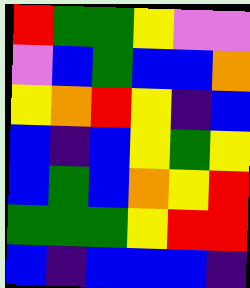[["red", "green", "green", "yellow", "violet", "violet"], ["violet", "blue", "green", "blue", "blue", "orange"], ["yellow", "orange", "red", "yellow", "indigo", "blue"], ["blue", "indigo", "blue", "yellow", "green", "yellow"], ["blue", "green", "blue", "orange", "yellow", "red"], ["green", "green", "green", "yellow", "red", "red"], ["blue", "indigo", "blue", "blue", "blue", "indigo"]]